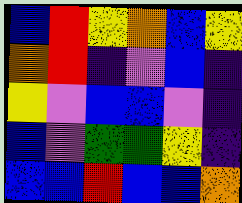[["blue", "red", "yellow", "orange", "blue", "yellow"], ["orange", "red", "indigo", "violet", "blue", "indigo"], ["yellow", "violet", "blue", "blue", "violet", "indigo"], ["blue", "violet", "green", "green", "yellow", "indigo"], ["blue", "blue", "red", "blue", "blue", "orange"]]